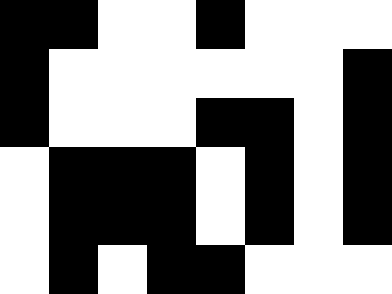[["black", "black", "white", "white", "black", "white", "white", "white"], ["black", "white", "white", "white", "white", "white", "white", "black"], ["black", "white", "white", "white", "black", "black", "white", "black"], ["white", "black", "black", "black", "white", "black", "white", "black"], ["white", "black", "black", "black", "white", "black", "white", "black"], ["white", "black", "white", "black", "black", "white", "white", "white"]]